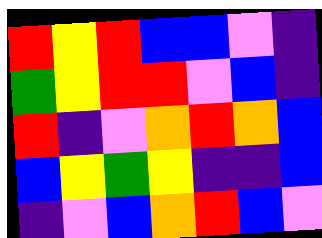[["red", "yellow", "red", "blue", "blue", "violet", "indigo"], ["green", "yellow", "red", "red", "violet", "blue", "indigo"], ["red", "indigo", "violet", "orange", "red", "orange", "blue"], ["blue", "yellow", "green", "yellow", "indigo", "indigo", "blue"], ["indigo", "violet", "blue", "orange", "red", "blue", "violet"]]